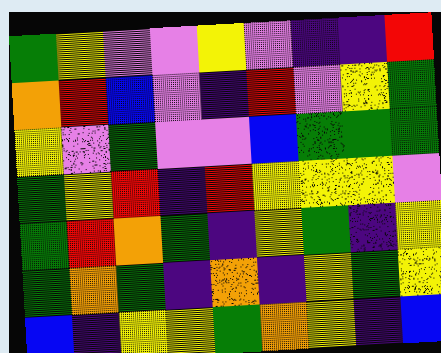[["green", "yellow", "violet", "violet", "yellow", "violet", "indigo", "indigo", "red"], ["orange", "red", "blue", "violet", "indigo", "red", "violet", "yellow", "green"], ["yellow", "violet", "green", "violet", "violet", "blue", "green", "green", "green"], ["green", "yellow", "red", "indigo", "red", "yellow", "yellow", "yellow", "violet"], ["green", "red", "orange", "green", "indigo", "yellow", "green", "indigo", "yellow"], ["green", "orange", "green", "indigo", "orange", "indigo", "yellow", "green", "yellow"], ["blue", "indigo", "yellow", "yellow", "green", "orange", "yellow", "indigo", "blue"]]